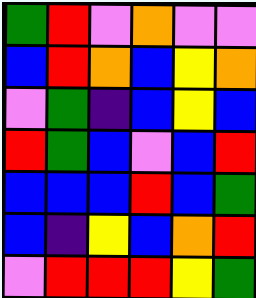[["green", "red", "violet", "orange", "violet", "violet"], ["blue", "red", "orange", "blue", "yellow", "orange"], ["violet", "green", "indigo", "blue", "yellow", "blue"], ["red", "green", "blue", "violet", "blue", "red"], ["blue", "blue", "blue", "red", "blue", "green"], ["blue", "indigo", "yellow", "blue", "orange", "red"], ["violet", "red", "red", "red", "yellow", "green"]]